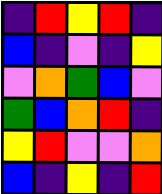[["indigo", "red", "yellow", "red", "indigo"], ["blue", "indigo", "violet", "indigo", "yellow"], ["violet", "orange", "green", "blue", "violet"], ["green", "blue", "orange", "red", "indigo"], ["yellow", "red", "violet", "violet", "orange"], ["blue", "indigo", "yellow", "indigo", "red"]]